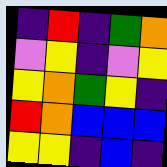[["indigo", "red", "indigo", "green", "orange"], ["violet", "yellow", "indigo", "violet", "yellow"], ["yellow", "orange", "green", "yellow", "indigo"], ["red", "orange", "blue", "blue", "blue"], ["yellow", "yellow", "indigo", "blue", "indigo"]]